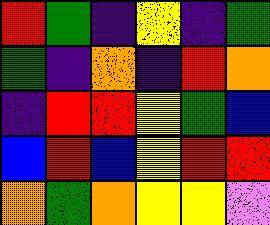[["red", "green", "indigo", "yellow", "indigo", "green"], ["green", "indigo", "orange", "indigo", "red", "orange"], ["indigo", "red", "red", "yellow", "green", "blue"], ["blue", "red", "blue", "yellow", "red", "red"], ["orange", "green", "orange", "yellow", "yellow", "violet"]]